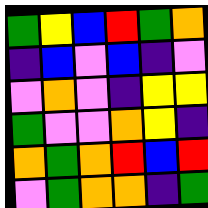[["green", "yellow", "blue", "red", "green", "orange"], ["indigo", "blue", "violet", "blue", "indigo", "violet"], ["violet", "orange", "violet", "indigo", "yellow", "yellow"], ["green", "violet", "violet", "orange", "yellow", "indigo"], ["orange", "green", "orange", "red", "blue", "red"], ["violet", "green", "orange", "orange", "indigo", "green"]]